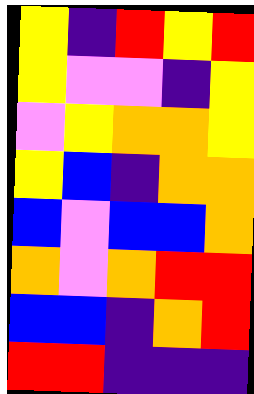[["yellow", "indigo", "red", "yellow", "red"], ["yellow", "violet", "violet", "indigo", "yellow"], ["violet", "yellow", "orange", "orange", "yellow"], ["yellow", "blue", "indigo", "orange", "orange"], ["blue", "violet", "blue", "blue", "orange"], ["orange", "violet", "orange", "red", "red"], ["blue", "blue", "indigo", "orange", "red"], ["red", "red", "indigo", "indigo", "indigo"]]